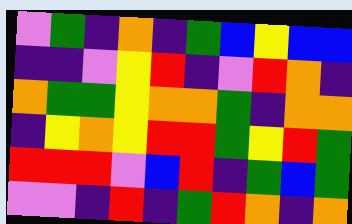[["violet", "green", "indigo", "orange", "indigo", "green", "blue", "yellow", "blue", "blue"], ["indigo", "indigo", "violet", "yellow", "red", "indigo", "violet", "red", "orange", "indigo"], ["orange", "green", "green", "yellow", "orange", "orange", "green", "indigo", "orange", "orange"], ["indigo", "yellow", "orange", "yellow", "red", "red", "green", "yellow", "red", "green"], ["red", "red", "red", "violet", "blue", "red", "indigo", "green", "blue", "green"], ["violet", "violet", "indigo", "red", "indigo", "green", "red", "orange", "indigo", "orange"]]